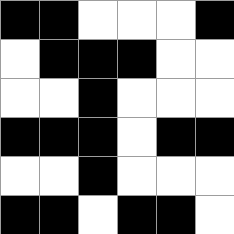[["black", "black", "white", "white", "white", "black"], ["white", "black", "black", "black", "white", "white"], ["white", "white", "black", "white", "white", "white"], ["black", "black", "black", "white", "black", "black"], ["white", "white", "black", "white", "white", "white"], ["black", "black", "white", "black", "black", "white"]]